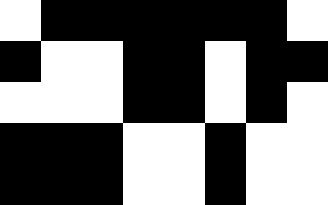[["white", "black", "black", "black", "black", "black", "black", "white"], ["black", "white", "white", "black", "black", "white", "black", "black"], ["white", "white", "white", "black", "black", "white", "black", "white"], ["black", "black", "black", "white", "white", "black", "white", "white"], ["black", "black", "black", "white", "white", "black", "white", "white"]]